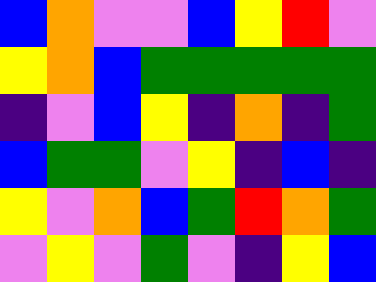[["blue", "orange", "violet", "violet", "blue", "yellow", "red", "violet"], ["yellow", "orange", "blue", "green", "green", "green", "green", "green"], ["indigo", "violet", "blue", "yellow", "indigo", "orange", "indigo", "green"], ["blue", "green", "green", "violet", "yellow", "indigo", "blue", "indigo"], ["yellow", "violet", "orange", "blue", "green", "red", "orange", "green"], ["violet", "yellow", "violet", "green", "violet", "indigo", "yellow", "blue"]]